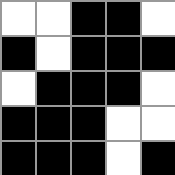[["white", "white", "black", "black", "white"], ["black", "white", "black", "black", "black"], ["white", "black", "black", "black", "white"], ["black", "black", "black", "white", "white"], ["black", "black", "black", "white", "black"]]